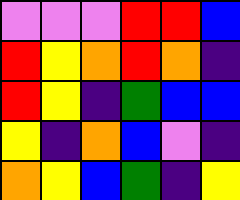[["violet", "violet", "violet", "red", "red", "blue"], ["red", "yellow", "orange", "red", "orange", "indigo"], ["red", "yellow", "indigo", "green", "blue", "blue"], ["yellow", "indigo", "orange", "blue", "violet", "indigo"], ["orange", "yellow", "blue", "green", "indigo", "yellow"]]